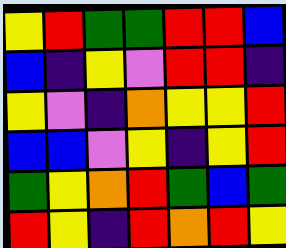[["yellow", "red", "green", "green", "red", "red", "blue"], ["blue", "indigo", "yellow", "violet", "red", "red", "indigo"], ["yellow", "violet", "indigo", "orange", "yellow", "yellow", "red"], ["blue", "blue", "violet", "yellow", "indigo", "yellow", "red"], ["green", "yellow", "orange", "red", "green", "blue", "green"], ["red", "yellow", "indigo", "red", "orange", "red", "yellow"]]